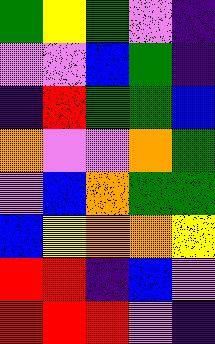[["green", "yellow", "green", "violet", "indigo"], ["violet", "violet", "blue", "green", "indigo"], ["indigo", "red", "green", "green", "blue"], ["orange", "violet", "violet", "orange", "green"], ["violet", "blue", "orange", "green", "green"], ["blue", "yellow", "orange", "orange", "yellow"], ["red", "red", "indigo", "blue", "violet"], ["red", "red", "red", "violet", "indigo"]]